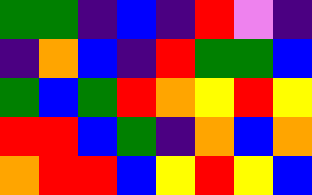[["green", "green", "indigo", "blue", "indigo", "red", "violet", "indigo"], ["indigo", "orange", "blue", "indigo", "red", "green", "green", "blue"], ["green", "blue", "green", "red", "orange", "yellow", "red", "yellow"], ["red", "red", "blue", "green", "indigo", "orange", "blue", "orange"], ["orange", "red", "red", "blue", "yellow", "red", "yellow", "blue"]]